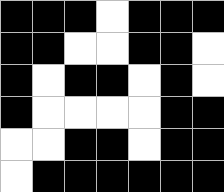[["black", "black", "black", "white", "black", "black", "black"], ["black", "black", "white", "white", "black", "black", "white"], ["black", "white", "black", "black", "white", "black", "white"], ["black", "white", "white", "white", "white", "black", "black"], ["white", "white", "black", "black", "white", "black", "black"], ["white", "black", "black", "black", "black", "black", "black"]]